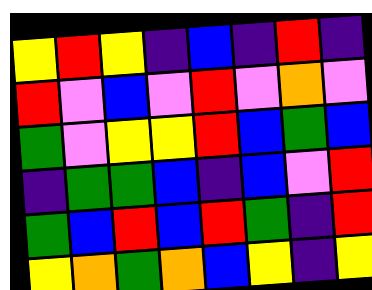[["yellow", "red", "yellow", "indigo", "blue", "indigo", "red", "indigo"], ["red", "violet", "blue", "violet", "red", "violet", "orange", "violet"], ["green", "violet", "yellow", "yellow", "red", "blue", "green", "blue"], ["indigo", "green", "green", "blue", "indigo", "blue", "violet", "red"], ["green", "blue", "red", "blue", "red", "green", "indigo", "red"], ["yellow", "orange", "green", "orange", "blue", "yellow", "indigo", "yellow"]]